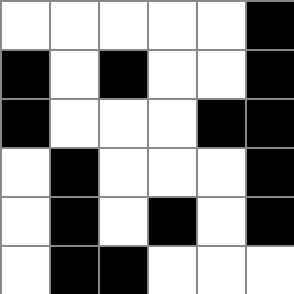[["white", "white", "white", "white", "white", "black"], ["black", "white", "black", "white", "white", "black"], ["black", "white", "white", "white", "black", "black"], ["white", "black", "white", "white", "white", "black"], ["white", "black", "white", "black", "white", "black"], ["white", "black", "black", "white", "white", "white"]]